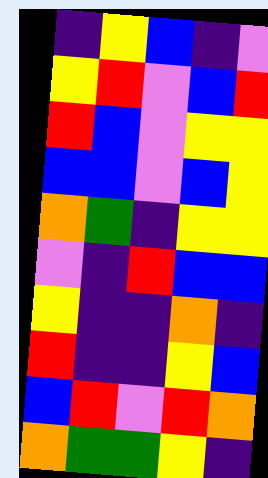[["indigo", "yellow", "blue", "indigo", "violet"], ["yellow", "red", "violet", "blue", "red"], ["red", "blue", "violet", "yellow", "yellow"], ["blue", "blue", "violet", "blue", "yellow"], ["orange", "green", "indigo", "yellow", "yellow"], ["violet", "indigo", "red", "blue", "blue"], ["yellow", "indigo", "indigo", "orange", "indigo"], ["red", "indigo", "indigo", "yellow", "blue"], ["blue", "red", "violet", "red", "orange"], ["orange", "green", "green", "yellow", "indigo"]]